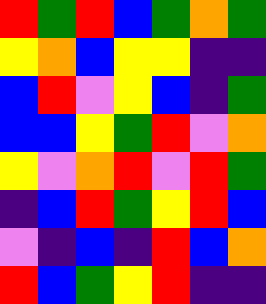[["red", "green", "red", "blue", "green", "orange", "green"], ["yellow", "orange", "blue", "yellow", "yellow", "indigo", "indigo"], ["blue", "red", "violet", "yellow", "blue", "indigo", "green"], ["blue", "blue", "yellow", "green", "red", "violet", "orange"], ["yellow", "violet", "orange", "red", "violet", "red", "green"], ["indigo", "blue", "red", "green", "yellow", "red", "blue"], ["violet", "indigo", "blue", "indigo", "red", "blue", "orange"], ["red", "blue", "green", "yellow", "red", "indigo", "indigo"]]